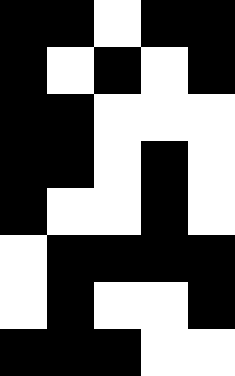[["black", "black", "white", "black", "black"], ["black", "white", "black", "white", "black"], ["black", "black", "white", "white", "white"], ["black", "black", "white", "black", "white"], ["black", "white", "white", "black", "white"], ["white", "black", "black", "black", "black"], ["white", "black", "white", "white", "black"], ["black", "black", "black", "white", "white"]]